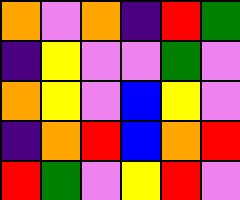[["orange", "violet", "orange", "indigo", "red", "green"], ["indigo", "yellow", "violet", "violet", "green", "violet"], ["orange", "yellow", "violet", "blue", "yellow", "violet"], ["indigo", "orange", "red", "blue", "orange", "red"], ["red", "green", "violet", "yellow", "red", "violet"]]